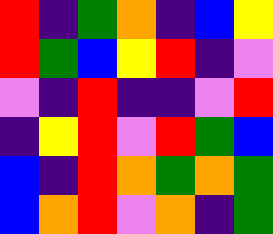[["red", "indigo", "green", "orange", "indigo", "blue", "yellow"], ["red", "green", "blue", "yellow", "red", "indigo", "violet"], ["violet", "indigo", "red", "indigo", "indigo", "violet", "red"], ["indigo", "yellow", "red", "violet", "red", "green", "blue"], ["blue", "indigo", "red", "orange", "green", "orange", "green"], ["blue", "orange", "red", "violet", "orange", "indigo", "green"]]